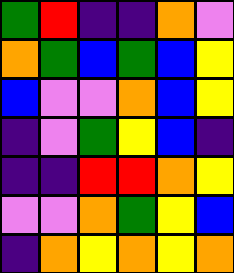[["green", "red", "indigo", "indigo", "orange", "violet"], ["orange", "green", "blue", "green", "blue", "yellow"], ["blue", "violet", "violet", "orange", "blue", "yellow"], ["indigo", "violet", "green", "yellow", "blue", "indigo"], ["indigo", "indigo", "red", "red", "orange", "yellow"], ["violet", "violet", "orange", "green", "yellow", "blue"], ["indigo", "orange", "yellow", "orange", "yellow", "orange"]]